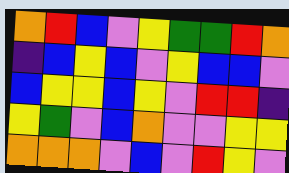[["orange", "red", "blue", "violet", "yellow", "green", "green", "red", "orange"], ["indigo", "blue", "yellow", "blue", "violet", "yellow", "blue", "blue", "violet"], ["blue", "yellow", "yellow", "blue", "yellow", "violet", "red", "red", "indigo"], ["yellow", "green", "violet", "blue", "orange", "violet", "violet", "yellow", "yellow"], ["orange", "orange", "orange", "violet", "blue", "violet", "red", "yellow", "violet"]]